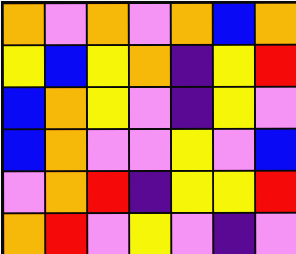[["orange", "violet", "orange", "violet", "orange", "blue", "orange"], ["yellow", "blue", "yellow", "orange", "indigo", "yellow", "red"], ["blue", "orange", "yellow", "violet", "indigo", "yellow", "violet"], ["blue", "orange", "violet", "violet", "yellow", "violet", "blue"], ["violet", "orange", "red", "indigo", "yellow", "yellow", "red"], ["orange", "red", "violet", "yellow", "violet", "indigo", "violet"]]